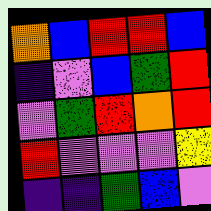[["orange", "blue", "red", "red", "blue"], ["indigo", "violet", "blue", "green", "red"], ["violet", "green", "red", "orange", "red"], ["red", "violet", "violet", "violet", "yellow"], ["indigo", "indigo", "green", "blue", "violet"]]